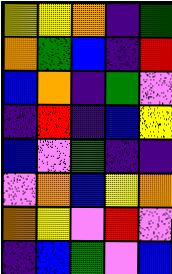[["yellow", "yellow", "orange", "indigo", "green"], ["orange", "green", "blue", "indigo", "red"], ["blue", "orange", "indigo", "green", "violet"], ["indigo", "red", "indigo", "blue", "yellow"], ["blue", "violet", "green", "indigo", "indigo"], ["violet", "orange", "blue", "yellow", "orange"], ["orange", "yellow", "violet", "red", "violet"], ["indigo", "blue", "green", "violet", "blue"]]